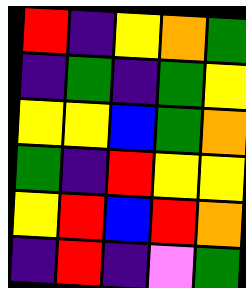[["red", "indigo", "yellow", "orange", "green"], ["indigo", "green", "indigo", "green", "yellow"], ["yellow", "yellow", "blue", "green", "orange"], ["green", "indigo", "red", "yellow", "yellow"], ["yellow", "red", "blue", "red", "orange"], ["indigo", "red", "indigo", "violet", "green"]]